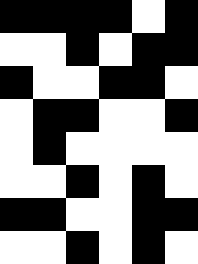[["black", "black", "black", "black", "white", "black"], ["white", "white", "black", "white", "black", "black"], ["black", "white", "white", "black", "black", "white"], ["white", "black", "black", "white", "white", "black"], ["white", "black", "white", "white", "white", "white"], ["white", "white", "black", "white", "black", "white"], ["black", "black", "white", "white", "black", "black"], ["white", "white", "black", "white", "black", "white"]]